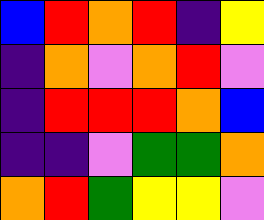[["blue", "red", "orange", "red", "indigo", "yellow"], ["indigo", "orange", "violet", "orange", "red", "violet"], ["indigo", "red", "red", "red", "orange", "blue"], ["indigo", "indigo", "violet", "green", "green", "orange"], ["orange", "red", "green", "yellow", "yellow", "violet"]]